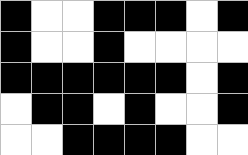[["black", "white", "white", "black", "black", "black", "white", "black"], ["black", "white", "white", "black", "white", "white", "white", "white"], ["black", "black", "black", "black", "black", "black", "white", "black"], ["white", "black", "black", "white", "black", "white", "white", "black"], ["white", "white", "black", "black", "black", "black", "white", "white"]]